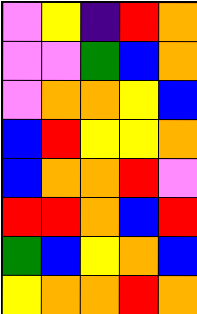[["violet", "yellow", "indigo", "red", "orange"], ["violet", "violet", "green", "blue", "orange"], ["violet", "orange", "orange", "yellow", "blue"], ["blue", "red", "yellow", "yellow", "orange"], ["blue", "orange", "orange", "red", "violet"], ["red", "red", "orange", "blue", "red"], ["green", "blue", "yellow", "orange", "blue"], ["yellow", "orange", "orange", "red", "orange"]]